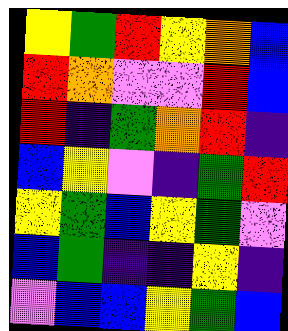[["yellow", "green", "red", "yellow", "orange", "blue"], ["red", "orange", "violet", "violet", "red", "blue"], ["red", "indigo", "green", "orange", "red", "indigo"], ["blue", "yellow", "violet", "indigo", "green", "red"], ["yellow", "green", "blue", "yellow", "green", "violet"], ["blue", "green", "indigo", "indigo", "yellow", "indigo"], ["violet", "blue", "blue", "yellow", "green", "blue"]]